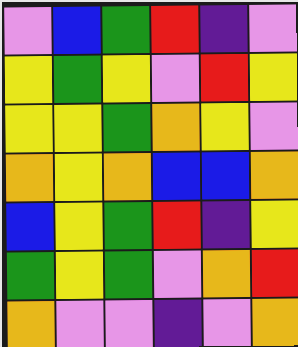[["violet", "blue", "green", "red", "indigo", "violet"], ["yellow", "green", "yellow", "violet", "red", "yellow"], ["yellow", "yellow", "green", "orange", "yellow", "violet"], ["orange", "yellow", "orange", "blue", "blue", "orange"], ["blue", "yellow", "green", "red", "indigo", "yellow"], ["green", "yellow", "green", "violet", "orange", "red"], ["orange", "violet", "violet", "indigo", "violet", "orange"]]